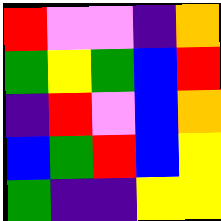[["red", "violet", "violet", "indigo", "orange"], ["green", "yellow", "green", "blue", "red"], ["indigo", "red", "violet", "blue", "orange"], ["blue", "green", "red", "blue", "yellow"], ["green", "indigo", "indigo", "yellow", "yellow"]]